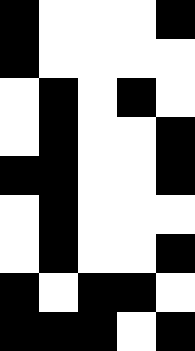[["black", "white", "white", "white", "black"], ["black", "white", "white", "white", "white"], ["white", "black", "white", "black", "white"], ["white", "black", "white", "white", "black"], ["black", "black", "white", "white", "black"], ["white", "black", "white", "white", "white"], ["white", "black", "white", "white", "black"], ["black", "white", "black", "black", "white"], ["black", "black", "black", "white", "black"]]